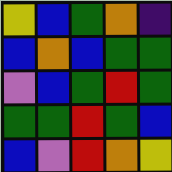[["yellow", "blue", "green", "orange", "indigo"], ["blue", "orange", "blue", "green", "green"], ["violet", "blue", "green", "red", "green"], ["green", "green", "red", "green", "blue"], ["blue", "violet", "red", "orange", "yellow"]]